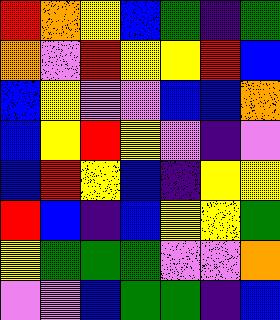[["red", "orange", "yellow", "blue", "green", "indigo", "green"], ["orange", "violet", "red", "yellow", "yellow", "red", "blue"], ["blue", "yellow", "violet", "violet", "blue", "blue", "orange"], ["blue", "yellow", "red", "yellow", "violet", "indigo", "violet"], ["blue", "red", "yellow", "blue", "indigo", "yellow", "yellow"], ["red", "blue", "indigo", "blue", "yellow", "yellow", "green"], ["yellow", "green", "green", "green", "violet", "violet", "orange"], ["violet", "violet", "blue", "green", "green", "indigo", "blue"]]